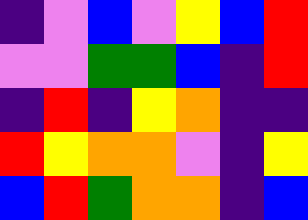[["indigo", "violet", "blue", "violet", "yellow", "blue", "red"], ["violet", "violet", "green", "green", "blue", "indigo", "red"], ["indigo", "red", "indigo", "yellow", "orange", "indigo", "indigo"], ["red", "yellow", "orange", "orange", "violet", "indigo", "yellow"], ["blue", "red", "green", "orange", "orange", "indigo", "blue"]]